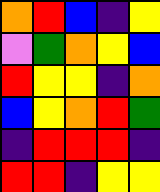[["orange", "red", "blue", "indigo", "yellow"], ["violet", "green", "orange", "yellow", "blue"], ["red", "yellow", "yellow", "indigo", "orange"], ["blue", "yellow", "orange", "red", "green"], ["indigo", "red", "red", "red", "indigo"], ["red", "red", "indigo", "yellow", "yellow"]]